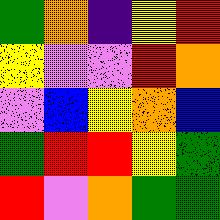[["green", "orange", "indigo", "yellow", "red"], ["yellow", "violet", "violet", "red", "orange"], ["violet", "blue", "yellow", "orange", "blue"], ["green", "red", "red", "yellow", "green"], ["red", "violet", "orange", "green", "green"]]